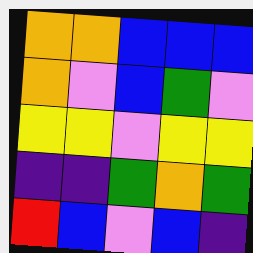[["orange", "orange", "blue", "blue", "blue"], ["orange", "violet", "blue", "green", "violet"], ["yellow", "yellow", "violet", "yellow", "yellow"], ["indigo", "indigo", "green", "orange", "green"], ["red", "blue", "violet", "blue", "indigo"]]